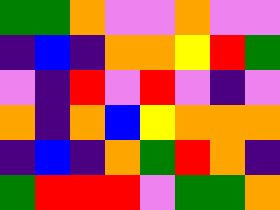[["green", "green", "orange", "violet", "violet", "orange", "violet", "violet"], ["indigo", "blue", "indigo", "orange", "orange", "yellow", "red", "green"], ["violet", "indigo", "red", "violet", "red", "violet", "indigo", "violet"], ["orange", "indigo", "orange", "blue", "yellow", "orange", "orange", "orange"], ["indigo", "blue", "indigo", "orange", "green", "red", "orange", "indigo"], ["green", "red", "red", "red", "violet", "green", "green", "orange"]]